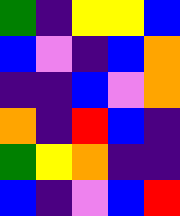[["green", "indigo", "yellow", "yellow", "blue"], ["blue", "violet", "indigo", "blue", "orange"], ["indigo", "indigo", "blue", "violet", "orange"], ["orange", "indigo", "red", "blue", "indigo"], ["green", "yellow", "orange", "indigo", "indigo"], ["blue", "indigo", "violet", "blue", "red"]]